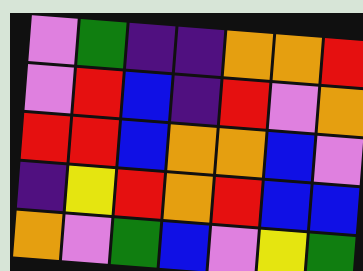[["violet", "green", "indigo", "indigo", "orange", "orange", "red"], ["violet", "red", "blue", "indigo", "red", "violet", "orange"], ["red", "red", "blue", "orange", "orange", "blue", "violet"], ["indigo", "yellow", "red", "orange", "red", "blue", "blue"], ["orange", "violet", "green", "blue", "violet", "yellow", "green"]]